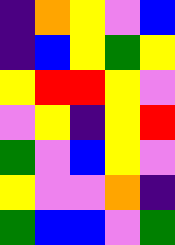[["indigo", "orange", "yellow", "violet", "blue"], ["indigo", "blue", "yellow", "green", "yellow"], ["yellow", "red", "red", "yellow", "violet"], ["violet", "yellow", "indigo", "yellow", "red"], ["green", "violet", "blue", "yellow", "violet"], ["yellow", "violet", "violet", "orange", "indigo"], ["green", "blue", "blue", "violet", "green"]]